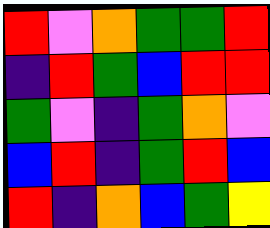[["red", "violet", "orange", "green", "green", "red"], ["indigo", "red", "green", "blue", "red", "red"], ["green", "violet", "indigo", "green", "orange", "violet"], ["blue", "red", "indigo", "green", "red", "blue"], ["red", "indigo", "orange", "blue", "green", "yellow"]]